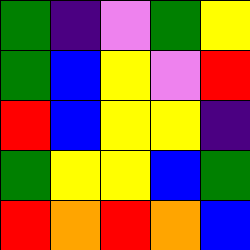[["green", "indigo", "violet", "green", "yellow"], ["green", "blue", "yellow", "violet", "red"], ["red", "blue", "yellow", "yellow", "indigo"], ["green", "yellow", "yellow", "blue", "green"], ["red", "orange", "red", "orange", "blue"]]